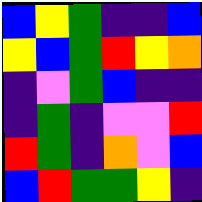[["blue", "yellow", "green", "indigo", "indigo", "blue"], ["yellow", "blue", "green", "red", "yellow", "orange"], ["indigo", "violet", "green", "blue", "indigo", "indigo"], ["indigo", "green", "indigo", "violet", "violet", "red"], ["red", "green", "indigo", "orange", "violet", "blue"], ["blue", "red", "green", "green", "yellow", "indigo"]]